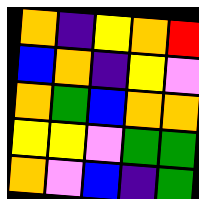[["orange", "indigo", "yellow", "orange", "red"], ["blue", "orange", "indigo", "yellow", "violet"], ["orange", "green", "blue", "orange", "orange"], ["yellow", "yellow", "violet", "green", "green"], ["orange", "violet", "blue", "indigo", "green"]]